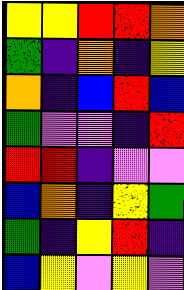[["yellow", "yellow", "red", "red", "orange"], ["green", "indigo", "orange", "indigo", "yellow"], ["orange", "indigo", "blue", "red", "blue"], ["green", "violet", "violet", "indigo", "red"], ["red", "red", "indigo", "violet", "violet"], ["blue", "orange", "indigo", "yellow", "green"], ["green", "indigo", "yellow", "red", "indigo"], ["blue", "yellow", "violet", "yellow", "violet"]]